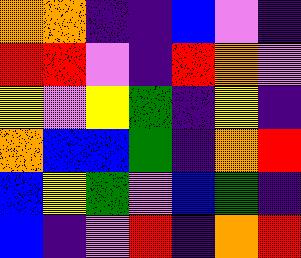[["orange", "orange", "indigo", "indigo", "blue", "violet", "indigo"], ["red", "red", "violet", "indigo", "red", "orange", "violet"], ["yellow", "violet", "yellow", "green", "indigo", "yellow", "indigo"], ["orange", "blue", "blue", "green", "indigo", "orange", "red"], ["blue", "yellow", "green", "violet", "blue", "green", "indigo"], ["blue", "indigo", "violet", "red", "indigo", "orange", "red"]]